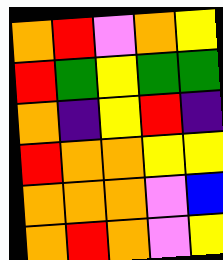[["orange", "red", "violet", "orange", "yellow"], ["red", "green", "yellow", "green", "green"], ["orange", "indigo", "yellow", "red", "indigo"], ["red", "orange", "orange", "yellow", "yellow"], ["orange", "orange", "orange", "violet", "blue"], ["orange", "red", "orange", "violet", "yellow"]]